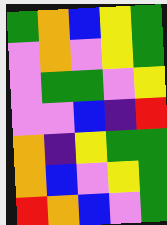[["green", "orange", "blue", "yellow", "green"], ["violet", "orange", "violet", "yellow", "green"], ["violet", "green", "green", "violet", "yellow"], ["violet", "violet", "blue", "indigo", "red"], ["orange", "indigo", "yellow", "green", "green"], ["orange", "blue", "violet", "yellow", "green"], ["red", "orange", "blue", "violet", "green"]]